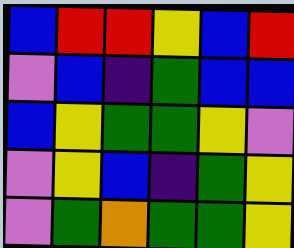[["blue", "red", "red", "yellow", "blue", "red"], ["violet", "blue", "indigo", "green", "blue", "blue"], ["blue", "yellow", "green", "green", "yellow", "violet"], ["violet", "yellow", "blue", "indigo", "green", "yellow"], ["violet", "green", "orange", "green", "green", "yellow"]]